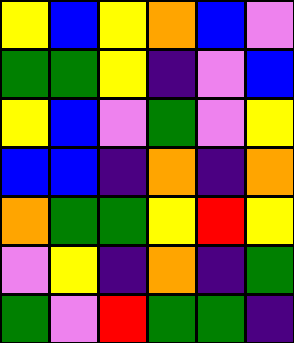[["yellow", "blue", "yellow", "orange", "blue", "violet"], ["green", "green", "yellow", "indigo", "violet", "blue"], ["yellow", "blue", "violet", "green", "violet", "yellow"], ["blue", "blue", "indigo", "orange", "indigo", "orange"], ["orange", "green", "green", "yellow", "red", "yellow"], ["violet", "yellow", "indigo", "orange", "indigo", "green"], ["green", "violet", "red", "green", "green", "indigo"]]